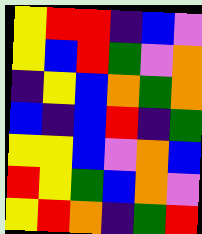[["yellow", "red", "red", "indigo", "blue", "violet"], ["yellow", "blue", "red", "green", "violet", "orange"], ["indigo", "yellow", "blue", "orange", "green", "orange"], ["blue", "indigo", "blue", "red", "indigo", "green"], ["yellow", "yellow", "blue", "violet", "orange", "blue"], ["red", "yellow", "green", "blue", "orange", "violet"], ["yellow", "red", "orange", "indigo", "green", "red"]]